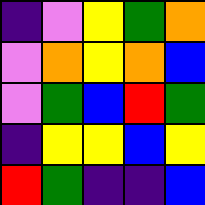[["indigo", "violet", "yellow", "green", "orange"], ["violet", "orange", "yellow", "orange", "blue"], ["violet", "green", "blue", "red", "green"], ["indigo", "yellow", "yellow", "blue", "yellow"], ["red", "green", "indigo", "indigo", "blue"]]